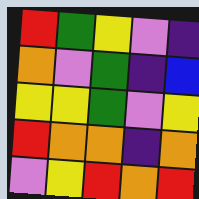[["red", "green", "yellow", "violet", "indigo"], ["orange", "violet", "green", "indigo", "blue"], ["yellow", "yellow", "green", "violet", "yellow"], ["red", "orange", "orange", "indigo", "orange"], ["violet", "yellow", "red", "orange", "red"]]